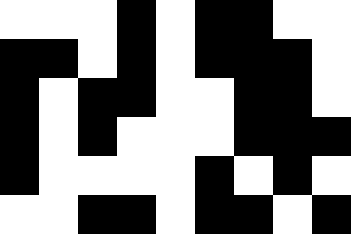[["white", "white", "white", "black", "white", "black", "black", "white", "white"], ["black", "black", "white", "black", "white", "black", "black", "black", "white"], ["black", "white", "black", "black", "white", "white", "black", "black", "white"], ["black", "white", "black", "white", "white", "white", "black", "black", "black"], ["black", "white", "white", "white", "white", "black", "white", "black", "white"], ["white", "white", "black", "black", "white", "black", "black", "white", "black"]]